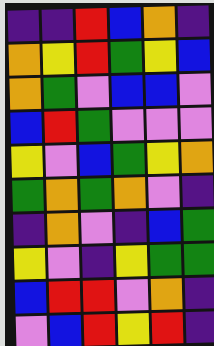[["indigo", "indigo", "red", "blue", "orange", "indigo"], ["orange", "yellow", "red", "green", "yellow", "blue"], ["orange", "green", "violet", "blue", "blue", "violet"], ["blue", "red", "green", "violet", "violet", "violet"], ["yellow", "violet", "blue", "green", "yellow", "orange"], ["green", "orange", "green", "orange", "violet", "indigo"], ["indigo", "orange", "violet", "indigo", "blue", "green"], ["yellow", "violet", "indigo", "yellow", "green", "green"], ["blue", "red", "red", "violet", "orange", "indigo"], ["violet", "blue", "red", "yellow", "red", "indigo"]]